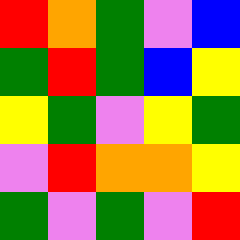[["red", "orange", "green", "violet", "blue"], ["green", "red", "green", "blue", "yellow"], ["yellow", "green", "violet", "yellow", "green"], ["violet", "red", "orange", "orange", "yellow"], ["green", "violet", "green", "violet", "red"]]